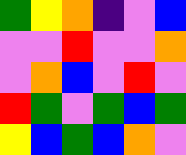[["green", "yellow", "orange", "indigo", "violet", "blue"], ["violet", "violet", "red", "violet", "violet", "orange"], ["violet", "orange", "blue", "violet", "red", "violet"], ["red", "green", "violet", "green", "blue", "green"], ["yellow", "blue", "green", "blue", "orange", "violet"]]